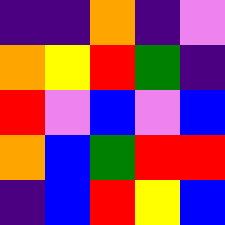[["indigo", "indigo", "orange", "indigo", "violet"], ["orange", "yellow", "red", "green", "indigo"], ["red", "violet", "blue", "violet", "blue"], ["orange", "blue", "green", "red", "red"], ["indigo", "blue", "red", "yellow", "blue"]]